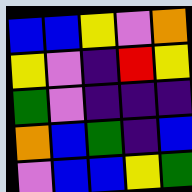[["blue", "blue", "yellow", "violet", "orange"], ["yellow", "violet", "indigo", "red", "yellow"], ["green", "violet", "indigo", "indigo", "indigo"], ["orange", "blue", "green", "indigo", "blue"], ["violet", "blue", "blue", "yellow", "green"]]